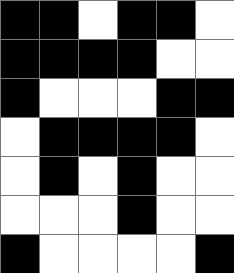[["black", "black", "white", "black", "black", "white"], ["black", "black", "black", "black", "white", "white"], ["black", "white", "white", "white", "black", "black"], ["white", "black", "black", "black", "black", "white"], ["white", "black", "white", "black", "white", "white"], ["white", "white", "white", "black", "white", "white"], ["black", "white", "white", "white", "white", "black"]]